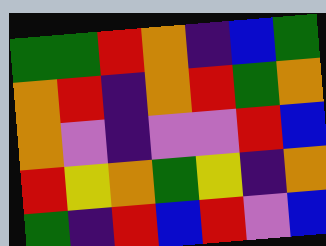[["green", "green", "red", "orange", "indigo", "blue", "green"], ["orange", "red", "indigo", "orange", "red", "green", "orange"], ["orange", "violet", "indigo", "violet", "violet", "red", "blue"], ["red", "yellow", "orange", "green", "yellow", "indigo", "orange"], ["green", "indigo", "red", "blue", "red", "violet", "blue"]]